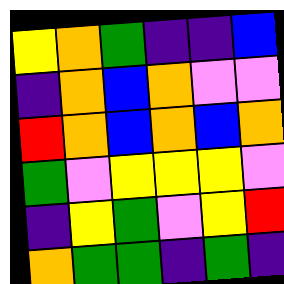[["yellow", "orange", "green", "indigo", "indigo", "blue"], ["indigo", "orange", "blue", "orange", "violet", "violet"], ["red", "orange", "blue", "orange", "blue", "orange"], ["green", "violet", "yellow", "yellow", "yellow", "violet"], ["indigo", "yellow", "green", "violet", "yellow", "red"], ["orange", "green", "green", "indigo", "green", "indigo"]]